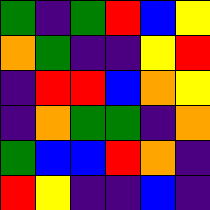[["green", "indigo", "green", "red", "blue", "yellow"], ["orange", "green", "indigo", "indigo", "yellow", "red"], ["indigo", "red", "red", "blue", "orange", "yellow"], ["indigo", "orange", "green", "green", "indigo", "orange"], ["green", "blue", "blue", "red", "orange", "indigo"], ["red", "yellow", "indigo", "indigo", "blue", "indigo"]]